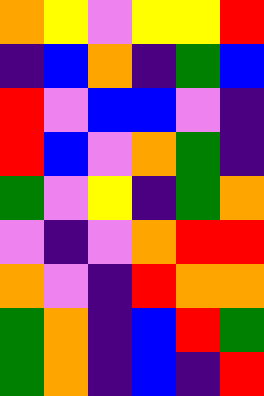[["orange", "yellow", "violet", "yellow", "yellow", "red"], ["indigo", "blue", "orange", "indigo", "green", "blue"], ["red", "violet", "blue", "blue", "violet", "indigo"], ["red", "blue", "violet", "orange", "green", "indigo"], ["green", "violet", "yellow", "indigo", "green", "orange"], ["violet", "indigo", "violet", "orange", "red", "red"], ["orange", "violet", "indigo", "red", "orange", "orange"], ["green", "orange", "indigo", "blue", "red", "green"], ["green", "orange", "indigo", "blue", "indigo", "red"]]